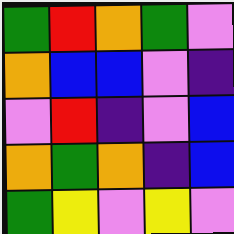[["green", "red", "orange", "green", "violet"], ["orange", "blue", "blue", "violet", "indigo"], ["violet", "red", "indigo", "violet", "blue"], ["orange", "green", "orange", "indigo", "blue"], ["green", "yellow", "violet", "yellow", "violet"]]